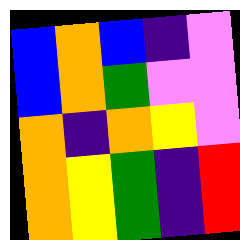[["blue", "orange", "blue", "indigo", "violet"], ["blue", "orange", "green", "violet", "violet"], ["orange", "indigo", "orange", "yellow", "violet"], ["orange", "yellow", "green", "indigo", "red"], ["orange", "yellow", "green", "indigo", "red"]]